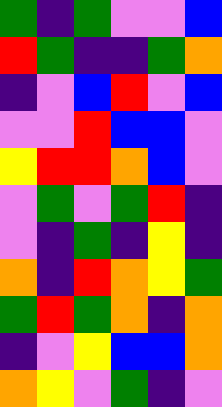[["green", "indigo", "green", "violet", "violet", "blue"], ["red", "green", "indigo", "indigo", "green", "orange"], ["indigo", "violet", "blue", "red", "violet", "blue"], ["violet", "violet", "red", "blue", "blue", "violet"], ["yellow", "red", "red", "orange", "blue", "violet"], ["violet", "green", "violet", "green", "red", "indigo"], ["violet", "indigo", "green", "indigo", "yellow", "indigo"], ["orange", "indigo", "red", "orange", "yellow", "green"], ["green", "red", "green", "orange", "indigo", "orange"], ["indigo", "violet", "yellow", "blue", "blue", "orange"], ["orange", "yellow", "violet", "green", "indigo", "violet"]]